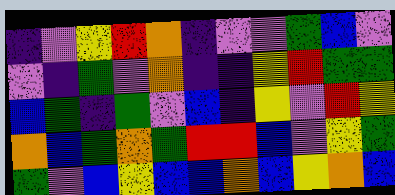[["indigo", "violet", "yellow", "red", "orange", "indigo", "violet", "violet", "green", "blue", "violet"], ["violet", "indigo", "green", "violet", "orange", "indigo", "indigo", "yellow", "red", "green", "green"], ["blue", "green", "indigo", "green", "violet", "blue", "indigo", "yellow", "violet", "red", "yellow"], ["orange", "blue", "green", "orange", "green", "red", "red", "blue", "violet", "yellow", "green"], ["green", "violet", "blue", "yellow", "blue", "blue", "orange", "blue", "yellow", "orange", "blue"]]